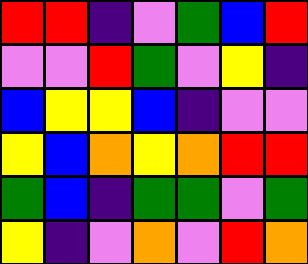[["red", "red", "indigo", "violet", "green", "blue", "red"], ["violet", "violet", "red", "green", "violet", "yellow", "indigo"], ["blue", "yellow", "yellow", "blue", "indigo", "violet", "violet"], ["yellow", "blue", "orange", "yellow", "orange", "red", "red"], ["green", "blue", "indigo", "green", "green", "violet", "green"], ["yellow", "indigo", "violet", "orange", "violet", "red", "orange"]]